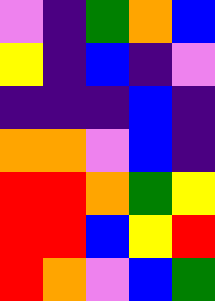[["violet", "indigo", "green", "orange", "blue"], ["yellow", "indigo", "blue", "indigo", "violet"], ["indigo", "indigo", "indigo", "blue", "indigo"], ["orange", "orange", "violet", "blue", "indigo"], ["red", "red", "orange", "green", "yellow"], ["red", "red", "blue", "yellow", "red"], ["red", "orange", "violet", "blue", "green"]]